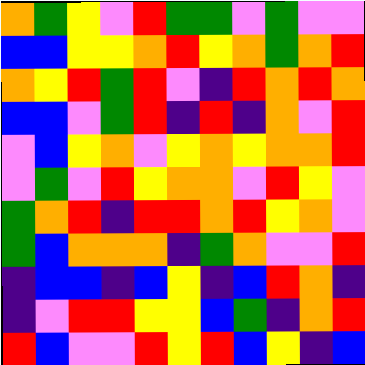[["orange", "green", "yellow", "violet", "red", "green", "green", "violet", "green", "violet", "violet"], ["blue", "blue", "yellow", "yellow", "orange", "red", "yellow", "orange", "green", "orange", "red"], ["orange", "yellow", "red", "green", "red", "violet", "indigo", "red", "orange", "red", "orange"], ["blue", "blue", "violet", "green", "red", "indigo", "red", "indigo", "orange", "violet", "red"], ["violet", "blue", "yellow", "orange", "violet", "yellow", "orange", "yellow", "orange", "orange", "red"], ["violet", "green", "violet", "red", "yellow", "orange", "orange", "violet", "red", "yellow", "violet"], ["green", "orange", "red", "indigo", "red", "red", "orange", "red", "yellow", "orange", "violet"], ["green", "blue", "orange", "orange", "orange", "indigo", "green", "orange", "violet", "violet", "red"], ["indigo", "blue", "blue", "indigo", "blue", "yellow", "indigo", "blue", "red", "orange", "indigo"], ["indigo", "violet", "red", "red", "yellow", "yellow", "blue", "green", "indigo", "orange", "red"], ["red", "blue", "violet", "violet", "red", "yellow", "red", "blue", "yellow", "indigo", "blue"]]